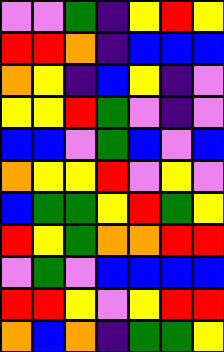[["violet", "violet", "green", "indigo", "yellow", "red", "yellow"], ["red", "red", "orange", "indigo", "blue", "blue", "blue"], ["orange", "yellow", "indigo", "blue", "yellow", "indigo", "violet"], ["yellow", "yellow", "red", "green", "violet", "indigo", "violet"], ["blue", "blue", "violet", "green", "blue", "violet", "blue"], ["orange", "yellow", "yellow", "red", "violet", "yellow", "violet"], ["blue", "green", "green", "yellow", "red", "green", "yellow"], ["red", "yellow", "green", "orange", "orange", "red", "red"], ["violet", "green", "violet", "blue", "blue", "blue", "blue"], ["red", "red", "yellow", "violet", "yellow", "red", "red"], ["orange", "blue", "orange", "indigo", "green", "green", "yellow"]]